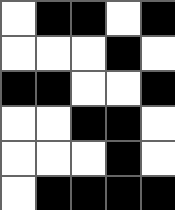[["white", "black", "black", "white", "black"], ["white", "white", "white", "black", "white"], ["black", "black", "white", "white", "black"], ["white", "white", "black", "black", "white"], ["white", "white", "white", "black", "white"], ["white", "black", "black", "black", "black"]]